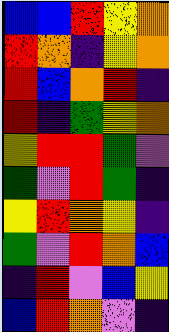[["blue", "blue", "red", "yellow", "orange"], ["red", "orange", "indigo", "yellow", "orange"], ["red", "blue", "orange", "red", "indigo"], ["red", "indigo", "green", "yellow", "orange"], ["yellow", "red", "red", "green", "violet"], ["green", "violet", "red", "green", "indigo"], ["yellow", "red", "orange", "yellow", "indigo"], ["green", "violet", "red", "orange", "blue"], ["indigo", "red", "violet", "blue", "yellow"], ["blue", "red", "orange", "violet", "indigo"]]